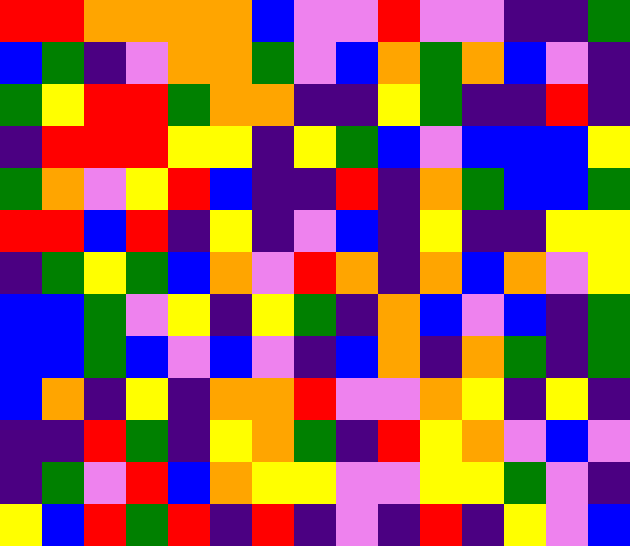[["red", "red", "orange", "orange", "orange", "orange", "blue", "violet", "violet", "red", "violet", "violet", "indigo", "indigo", "green"], ["blue", "green", "indigo", "violet", "orange", "orange", "green", "violet", "blue", "orange", "green", "orange", "blue", "violet", "indigo"], ["green", "yellow", "red", "red", "green", "orange", "orange", "indigo", "indigo", "yellow", "green", "indigo", "indigo", "red", "indigo"], ["indigo", "red", "red", "red", "yellow", "yellow", "indigo", "yellow", "green", "blue", "violet", "blue", "blue", "blue", "yellow"], ["green", "orange", "violet", "yellow", "red", "blue", "indigo", "indigo", "red", "indigo", "orange", "green", "blue", "blue", "green"], ["red", "red", "blue", "red", "indigo", "yellow", "indigo", "violet", "blue", "indigo", "yellow", "indigo", "indigo", "yellow", "yellow"], ["indigo", "green", "yellow", "green", "blue", "orange", "violet", "red", "orange", "indigo", "orange", "blue", "orange", "violet", "yellow"], ["blue", "blue", "green", "violet", "yellow", "indigo", "yellow", "green", "indigo", "orange", "blue", "violet", "blue", "indigo", "green"], ["blue", "blue", "green", "blue", "violet", "blue", "violet", "indigo", "blue", "orange", "indigo", "orange", "green", "indigo", "green"], ["blue", "orange", "indigo", "yellow", "indigo", "orange", "orange", "red", "violet", "violet", "orange", "yellow", "indigo", "yellow", "indigo"], ["indigo", "indigo", "red", "green", "indigo", "yellow", "orange", "green", "indigo", "red", "yellow", "orange", "violet", "blue", "violet"], ["indigo", "green", "violet", "red", "blue", "orange", "yellow", "yellow", "violet", "violet", "yellow", "yellow", "green", "violet", "indigo"], ["yellow", "blue", "red", "green", "red", "indigo", "red", "indigo", "violet", "indigo", "red", "indigo", "yellow", "violet", "blue"]]